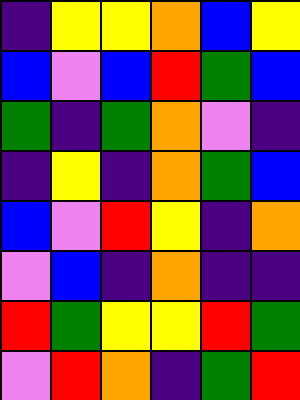[["indigo", "yellow", "yellow", "orange", "blue", "yellow"], ["blue", "violet", "blue", "red", "green", "blue"], ["green", "indigo", "green", "orange", "violet", "indigo"], ["indigo", "yellow", "indigo", "orange", "green", "blue"], ["blue", "violet", "red", "yellow", "indigo", "orange"], ["violet", "blue", "indigo", "orange", "indigo", "indigo"], ["red", "green", "yellow", "yellow", "red", "green"], ["violet", "red", "orange", "indigo", "green", "red"]]